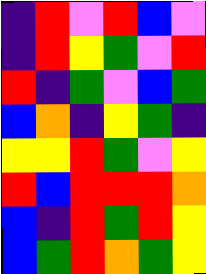[["indigo", "red", "violet", "red", "blue", "violet"], ["indigo", "red", "yellow", "green", "violet", "red"], ["red", "indigo", "green", "violet", "blue", "green"], ["blue", "orange", "indigo", "yellow", "green", "indigo"], ["yellow", "yellow", "red", "green", "violet", "yellow"], ["red", "blue", "red", "red", "red", "orange"], ["blue", "indigo", "red", "green", "red", "yellow"], ["blue", "green", "red", "orange", "green", "yellow"]]